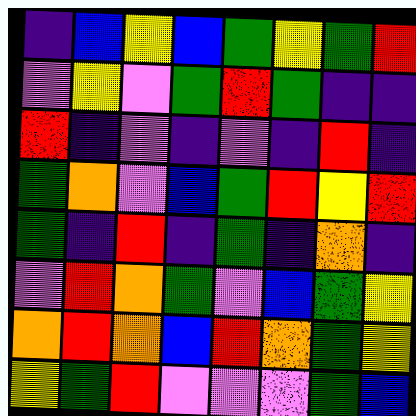[["indigo", "blue", "yellow", "blue", "green", "yellow", "green", "red"], ["violet", "yellow", "violet", "green", "red", "green", "indigo", "indigo"], ["red", "indigo", "violet", "indigo", "violet", "indigo", "red", "indigo"], ["green", "orange", "violet", "blue", "green", "red", "yellow", "red"], ["green", "indigo", "red", "indigo", "green", "indigo", "orange", "indigo"], ["violet", "red", "orange", "green", "violet", "blue", "green", "yellow"], ["orange", "red", "orange", "blue", "red", "orange", "green", "yellow"], ["yellow", "green", "red", "violet", "violet", "violet", "green", "blue"]]